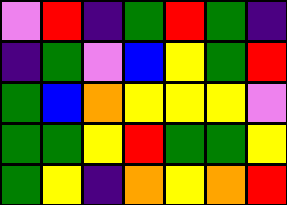[["violet", "red", "indigo", "green", "red", "green", "indigo"], ["indigo", "green", "violet", "blue", "yellow", "green", "red"], ["green", "blue", "orange", "yellow", "yellow", "yellow", "violet"], ["green", "green", "yellow", "red", "green", "green", "yellow"], ["green", "yellow", "indigo", "orange", "yellow", "orange", "red"]]